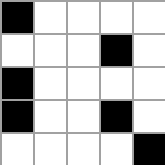[["black", "white", "white", "white", "white"], ["white", "white", "white", "black", "white"], ["black", "white", "white", "white", "white"], ["black", "white", "white", "black", "white"], ["white", "white", "white", "white", "black"]]